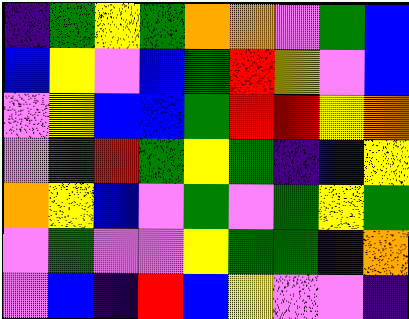[["indigo", "green", "yellow", "green", "orange", "orange", "violet", "green", "blue"], ["blue", "yellow", "violet", "blue", "green", "red", "yellow", "violet", "blue"], ["violet", "yellow", "blue", "blue", "green", "red", "red", "yellow", "orange"], ["violet", "green", "red", "green", "yellow", "green", "indigo", "blue", "yellow"], ["orange", "yellow", "blue", "violet", "green", "violet", "green", "yellow", "green"], ["violet", "green", "violet", "violet", "yellow", "green", "green", "indigo", "orange"], ["violet", "blue", "indigo", "red", "blue", "yellow", "violet", "violet", "indigo"]]